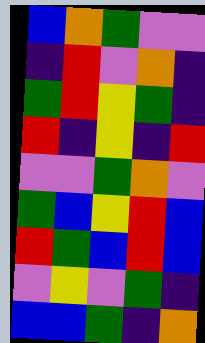[["blue", "orange", "green", "violet", "violet"], ["indigo", "red", "violet", "orange", "indigo"], ["green", "red", "yellow", "green", "indigo"], ["red", "indigo", "yellow", "indigo", "red"], ["violet", "violet", "green", "orange", "violet"], ["green", "blue", "yellow", "red", "blue"], ["red", "green", "blue", "red", "blue"], ["violet", "yellow", "violet", "green", "indigo"], ["blue", "blue", "green", "indigo", "orange"]]